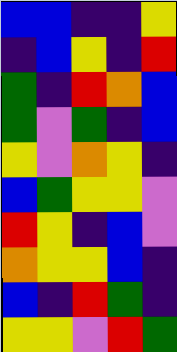[["blue", "blue", "indigo", "indigo", "yellow"], ["indigo", "blue", "yellow", "indigo", "red"], ["green", "indigo", "red", "orange", "blue"], ["green", "violet", "green", "indigo", "blue"], ["yellow", "violet", "orange", "yellow", "indigo"], ["blue", "green", "yellow", "yellow", "violet"], ["red", "yellow", "indigo", "blue", "violet"], ["orange", "yellow", "yellow", "blue", "indigo"], ["blue", "indigo", "red", "green", "indigo"], ["yellow", "yellow", "violet", "red", "green"]]